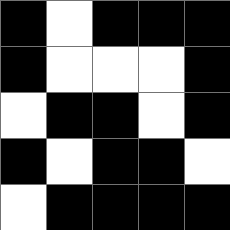[["black", "white", "black", "black", "black"], ["black", "white", "white", "white", "black"], ["white", "black", "black", "white", "black"], ["black", "white", "black", "black", "white"], ["white", "black", "black", "black", "black"]]